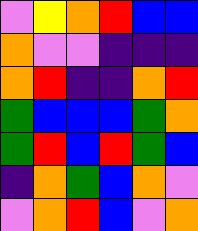[["violet", "yellow", "orange", "red", "blue", "blue"], ["orange", "violet", "violet", "indigo", "indigo", "indigo"], ["orange", "red", "indigo", "indigo", "orange", "red"], ["green", "blue", "blue", "blue", "green", "orange"], ["green", "red", "blue", "red", "green", "blue"], ["indigo", "orange", "green", "blue", "orange", "violet"], ["violet", "orange", "red", "blue", "violet", "orange"]]